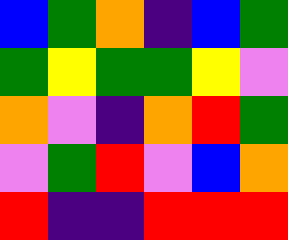[["blue", "green", "orange", "indigo", "blue", "green"], ["green", "yellow", "green", "green", "yellow", "violet"], ["orange", "violet", "indigo", "orange", "red", "green"], ["violet", "green", "red", "violet", "blue", "orange"], ["red", "indigo", "indigo", "red", "red", "red"]]